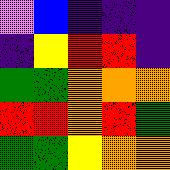[["violet", "blue", "indigo", "indigo", "indigo"], ["indigo", "yellow", "red", "red", "indigo"], ["green", "green", "orange", "orange", "orange"], ["red", "red", "orange", "red", "green"], ["green", "green", "yellow", "orange", "orange"]]